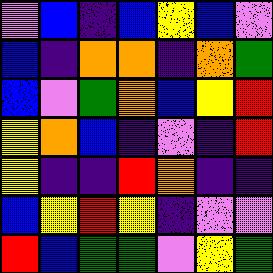[["violet", "blue", "indigo", "blue", "yellow", "blue", "violet"], ["blue", "indigo", "orange", "orange", "indigo", "orange", "green"], ["blue", "violet", "green", "orange", "blue", "yellow", "red"], ["yellow", "orange", "blue", "indigo", "violet", "indigo", "red"], ["yellow", "indigo", "indigo", "red", "orange", "indigo", "indigo"], ["blue", "yellow", "red", "yellow", "indigo", "violet", "violet"], ["red", "blue", "green", "green", "violet", "yellow", "green"]]